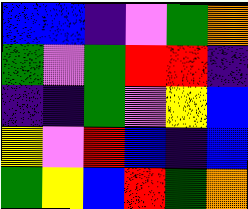[["blue", "blue", "indigo", "violet", "green", "orange"], ["green", "violet", "green", "red", "red", "indigo"], ["indigo", "indigo", "green", "violet", "yellow", "blue"], ["yellow", "violet", "red", "blue", "indigo", "blue"], ["green", "yellow", "blue", "red", "green", "orange"]]